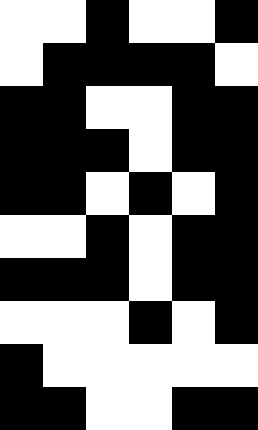[["white", "white", "black", "white", "white", "black"], ["white", "black", "black", "black", "black", "white"], ["black", "black", "white", "white", "black", "black"], ["black", "black", "black", "white", "black", "black"], ["black", "black", "white", "black", "white", "black"], ["white", "white", "black", "white", "black", "black"], ["black", "black", "black", "white", "black", "black"], ["white", "white", "white", "black", "white", "black"], ["black", "white", "white", "white", "white", "white"], ["black", "black", "white", "white", "black", "black"]]